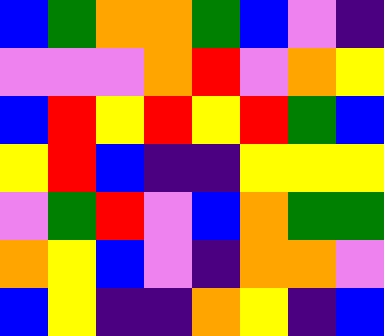[["blue", "green", "orange", "orange", "green", "blue", "violet", "indigo"], ["violet", "violet", "violet", "orange", "red", "violet", "orange", "yellow"], ["blue", "red", "yellow", "red", "yellow", "red", "green", "blue"], ["yellow", "red", "blue", "indigo", "indigo", "yellow", "yellow", "yellow"], ["violet", "green", "red", "violet", "blue", "orange", "green", "green"], ["orange", "yellow", "blue", "violet", "indigo", "orange", "orange", "violet"], ["blue", "yellow", "indigo", "indigo", "orange", "yellow", "indigo", "blue"]]